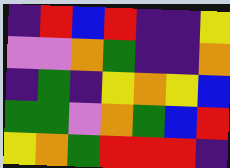[["indigo", "red", "blue", "red", "indigo", "indigo", "yellow"], ["violet", "violet", "orange", "green", "indigo", "indigo", "orange"], ["indigo", "green", "indigo", "yellow", "orange", "yellow", "blue"], ["green", "green", "violet", "orange", "green", "blue", "red"], ["yellow", "orange", "green", "red", "red", "red", "indigo"]]